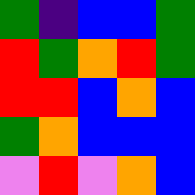[["green", "indigo", "blue", "blue", "green"], ["red", "green", "orange", "red", "green"], ["red", "red", "blue", "orange", "blue"], ["green", "orange", "blue", "blue", "blue"], ["violet", "red", "violet", "orange", "blue"]]